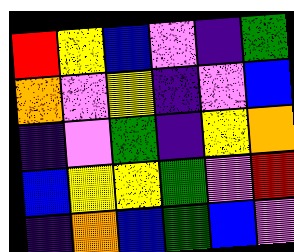[["red", "yellow", "blue", "violet", "indigo", "green"], ["orange", "violet", "yellow", "indigo", "violet", "blue"], ["indigo", "violet", "green", "indigo", "yellow", "orange"], ["blue", "yellow", "yellow", "green", "violet", "red"], ["indigo", "orange", "blue", "green", "blue", "violet"]]